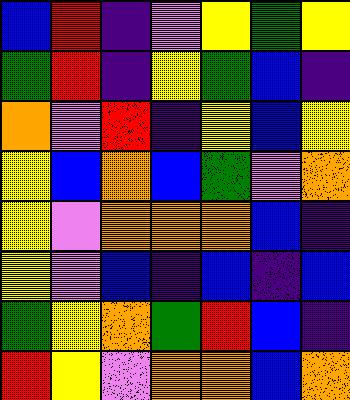[["blue", "red", "indigo", "violet", "yellow", "green", "yellow"], ["green", "red", "indigo", "yellow", "green", "blue", "indigo"], ["orange", "violet", "red", "indigo", "yellow", "blue", "yellow"], ["yellow", "blue", "orange", "blue", "green", "violet", "orange"], ["yellow", "violet", "orange", "orange", "orange", "blue", "indigo"], ["yellow", "violet", "blue", "indigo", "blue", "indigo", "blue"], ["green", "yellow", "orange", "green", "red", "blue", "indigo"], ["red", "yellow", "violet", "orange", "orange", "blue", "orange"]]